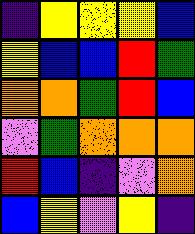[["indigo", "yellow", "yellow", "yellow", "blue"], ["yellow", "blue", "blue", "red", "green"], ["orange", "orange", "green", "red", "blue"], ["violet", "green", "orange", "orange", "orange"], ["red", "blue", "indigo", "violet", "orange"], ["blue", "yellow", "violet", "yellow", "indigo"]]